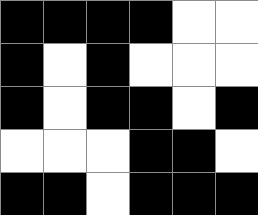[["black", "black", "black", "black", "white", "white"], ["black", "white", "black", "white", "white", "white"], ["black", "white", "black", "black", "white", "black"], ["white", "white", "white", "black", "black", "white"], ["black", "black", "white", "black", "black", "black"]]